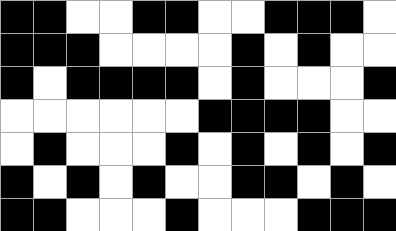[["black", "black", "white", "white", "black", "black", "white", "white", "black", "black", "black", "white"], ["black", "black", "black", "white", "white", "white", "white", "black", "white", "black", "white", "white"], ["black", "white", "black", "black", "black", "black", "white", "black", "white", "white", "white", "black"], ["white", "white", "white", "white", "white", "white", "black", "black", "black", "black", "white", "white"], ["white", "black", "white", "white", "white", "black", "white", "black", "white", "black", "white", "black"], ["black", "white", "black", "white", "black", "white", "white", "black", "black", "white", "black", "white"], ["black", "black", "white", "white", "white", "black", "white", "white", "white", "black", "black", "black"]]